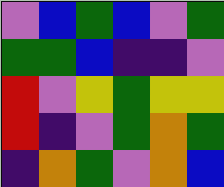[["violet", "blue", "green", "blue", "violet", "green"], ["green", "green", "blue", "indigo", "indigo", "violet"], ["red", "violet", "yellow", "green", "yellow", "yellow"], ["red", "indigo", "violet", "green", "orange", "green"], ["indigo", "orange", "green", "violet", "orange", "blue"]]